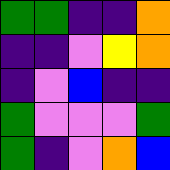[["green", "green", "indigo", "indigo", "orange"], ["indigo", "indigo", "violet", "yellow", "orange"], ["indigo", "violet", "blue", "indigo", "indigo"], ["green", "violet", "violet", "violet", "green"], ["green", "indigo", "violet", "orange", "blue"]]